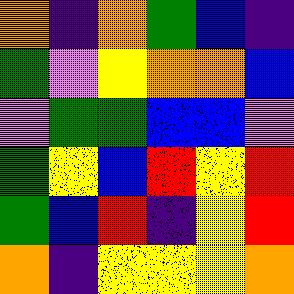[["orange", "indigo", "orange", "green", "blue", "indigo"], ["green", "violet", "yellow", "orange", "orange", "blue"], ["violet", "green", "green", "blue", "blue", "violet"], ["green", "yellow", "blue", "red", "yellow", "red"], ["green", "blue", "red", "indigo", "yellow", "red"], ["orange", "indigo", "yellow", "yellow", "yellow", "orange"]]